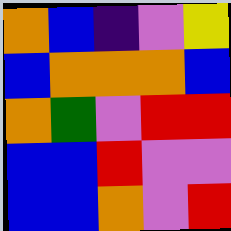[["orange", "blue", "indigo", "violet", "yellow"], ["blue", "orange", "orange", "orange", "blue"], ["orange", "green", "violet", "red", "red"], ["blue", "blue", "red", "violet", "violet"], ["blue", "blue", "orange", "violet", "red"]]